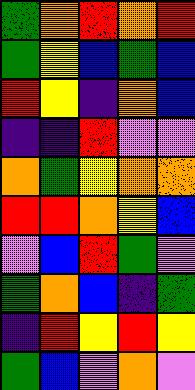[["green", "orange", "red", "orange", "red"], ["green", "yellow", "blue", "green", "blue"], ["red", "yellow", "indigo", "orange", "blue"], ["indigo", "indigo", "red", "violet", "violet"], ["orange", "green", "yellow", "orange", "orange"], ["red", "red", "orange", "yellow", "blue"], ["violet", "blue", "red", "green", "violet"], ["green", "orange", "blue", "indigo", "green"], ["indigo", "red", "yellow", "red", "yellow"], ["green", "blue", "violet", "orange", "violet"]]